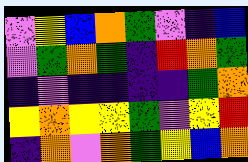[["violet", "yellow", "blue", "orange", "green", "violet", "indigo", "blue"], ["violet", "green", "orange", "green", "indigo", "red", "orange", "green"], ["indigo", "violet", "indigo", "indigo", "indigo", "indigo", "green", "orange"], ["yellow", "orange", "yellow", "yellow", "green", "violet", "yellow", "red"], ["indigo", "orange", "violet", "orange", "green", "yellow", "blue", "orange"]]